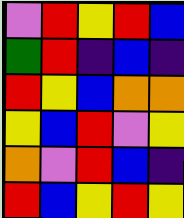[["violet", "red", "yellow", "red", "blue"], ["green", "red", "indigo", "blue", "indigo"], ["red", "yellow", "blue", "orange", "orange"], ["yellow", "blue", "red", "violet", "yellow"], ["orange", "violet", "red", "blue", "indigo"], ["red", "blue", "yellow", "red", "yellow"]]